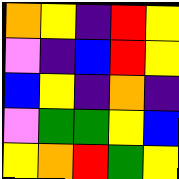[["orange", "yellow", "indigo", "red", "yellow"], ["violet", "indigo", "blue", "red", "yellow"], ["blue", "yellow", "indigo", "orange", "indigo"], ["violet", "green", "green", "yellow", "blue"], ["yellow", "orange", "red", "green", "yellow"]]